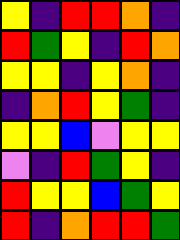[["yellow", "indigo", "red", "red", "orange", "indigo"], ["red", "green", "yellow", "indigo", "red", "orange"], ["yellow", "yellow", "indigo", "yellow", "orange", "indigo"], ["indigo", "orange", "red", "yellow", "green", "indigo"], ["yellow", "yellow", "blue", "violet", "yellow", "yellow"], ["violet", "indigo", "red", "green", "yellow", "indigo"], ["red", "yellow", "yellow", "blue", "green", "yellow"], ["red", "indigo", "orange", "red", "red", "green"]]